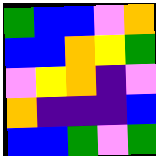[["green", "blue", "blue", "violet", "orange"], ["blue", "blue", "orange", "yellow", "green"], ["violet", "yellow", "orange", "indigo", "violet"], ["orange", "indigo", "indigo", "indigo", "blue"], ["blue", "blue", "green", "violet", "green"]]